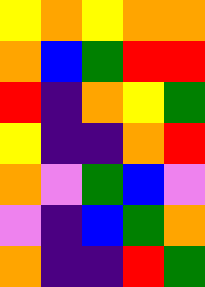[["yellow", "orange", "yellow", "orange", "orange"], ["orange", "blue", "green", "red", "red"], ["red", "indigo", "orange", "yellow", "green"], ["yellow", "indigo", "indigo", "orange", "red"], ["orange", "violet", "green", "blue", "violet"], ["violet", "indigo", "blue", "green", "orange"], ["orange", "indigo", "indigo", "red", "green"]]